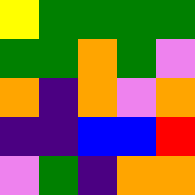[["yellow", "green", "green", "green", "green"], ["green", "green", "orange", "green", "violet"], ["orange", "indigo", "orange", "violet", "orange"], ["indigo", "indigo", "blue", "blue", "red"], ["violet", "green", "indigo", "orange", "orange"]]